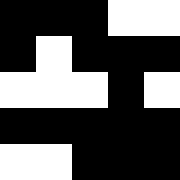[["black", "black", "black", "white", "white"], ["black", "white", "black", "black", "black"], ["white", "white", "white", "black", "white"], ["black", "black", "black", "black", "black"], ["white", "white", "black", "black", "black"]]